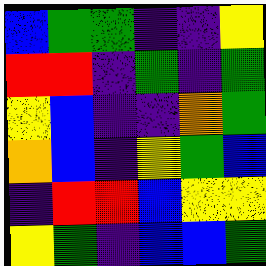[["blue", "green", "green", "indigo", "indigo", "yellow"], ["red", "red", "indigo", "green", "indigo", "green"], ["yellow", "blue", "indigo", "indigo", "orange", "green"], ["orange", "blue", "indigo", "yellow", "green", "blue"], ["indigo", "red", "red", "blue", "yellow", "yellow"], ["yellow", "green", "indigo", "blue", "blue", "green"]]